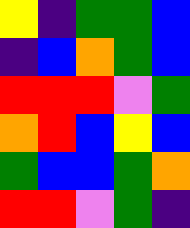[["yellow", "indigo", "green", "green", "blue"], ["indigo", "blue", "orange", "green", "blue"], ["red", "red", "red", "violet", "green"], ["orange", "red", "blue", "yellow", "blue"], ["green", "blue", "blue", "green", "orange"], ["red", "red", "violet", "green", "indigo"]]